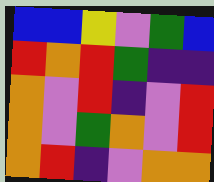[["blue", "blue", "yellow", "violet", "green", "blue"], ["red", "orange", "red", "green", "indigo", "indigo"], ["orange", "violet", "red", "indigo", "violet", "red"], ["orange", "violet", "green", "orange", "violet", "red"], ["orange", "red", "indigo", "violet", "orange", "orange"]]